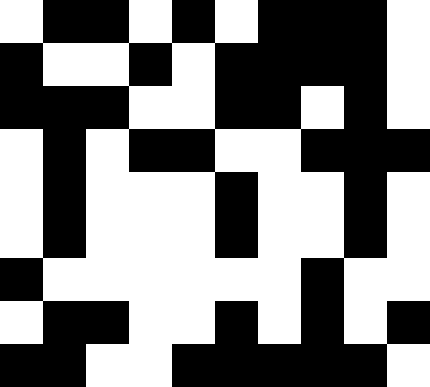[["white", "black", "black", "white", "black", "white", "black", "black", "black", "white"], ["black", "white", "white", "black", "white", "black", "black", "black", "black", "white"], ["black", "black", "black", "white", "white", "black", "black", "white", "black", "white"], ["white", "black", "white", "black", "black", "white", "white", "black", "black", "black"], ["white", "black", "white", "white", "white", "black", "white", "white", "black", "white"], ["white", "black", "white", "white", "white", "black", "white", "white", "black", "white"], ["black", "white", "white", "white", "white", "white", "white", "black", "white", "white"], ["white", "black", "black", "white", "white", "black", "white", "black", "white", "black"], ["black", "black", "white", "white", "black", "black", "black", "black", "black", "white"]]